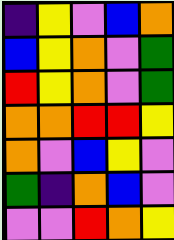[["indigo", "yellow", "violet", "blue", "orange"], ["blue", "yellow", "orange", "violet", "green"], ["red", "yellow", "orange", "violet", "green"], ["orange", "orange", "red", "red", "yellow"], ["orange", "violet", "blue", "yellow", "violet"], ["green", "indigo", "orange", "blue", "violet"], ["violet", "violet", "red", "orange", "yellow"]]